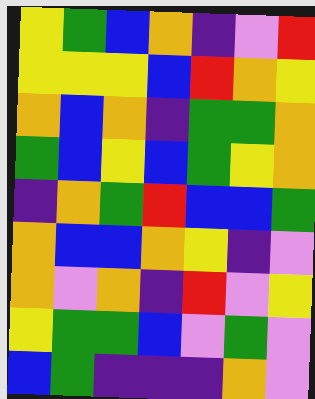[["yellow", "green", "blue", "orange", "indigo", "violet", "red"], ["yellow", "yellow", "yellow", "blue", "red", "orange", "yellow"], ["orange", "blue", "orange", "indigo", "green", "green", "orange"], ["green", "blue", "yellow", "blue", "green", "yellow", "orange"], ["indigo", "orange", "green", "red", "blue", "blue", "green"], ["orange", "blue", "blue", "orange", "yellow", "indigo", "violet"], ["orange", "violet", "orange", "indigo", "red", "violet", "yellow"], ["yellow", "green", "green", "blue", "violet", "green", "violet"], ["blue", "green", "indigo", "indigo", "indigo", "orange", "violet"]]